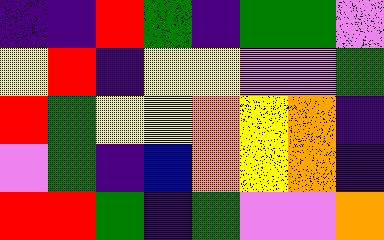[["indigo", "indigo", "red", "green", "indigo", "green", "green", "violet"], ["yellow", "red", "indigo", "yellow", "yellow", "violet", "violet", "green"], ["red", "green", "yellow", "yellow", "orange", "yellow", "orange", "indigo"], ["violet", "green", "indigo", "blue", "orange", "yellow", "orange", "indigo"], ["red", "red", "green", "indigo", "green", "violet", "violet", "orange"]]